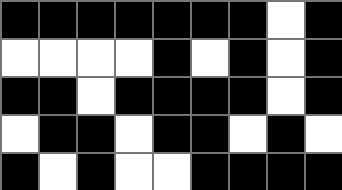[["black", "black", "black", "black", "black", "black", "black", "white", "black"], ["white", "white", "white", "white", "black", "white", "black", "white", "black"], ["black", "black", "white", "black", "black", "black", "black", "white", "black"], ["white", "black", "black", "white", "black", "black", "white", "black", "white"], ["black", "white", "black", "white", "white", "black", "black", "black", "black"]]